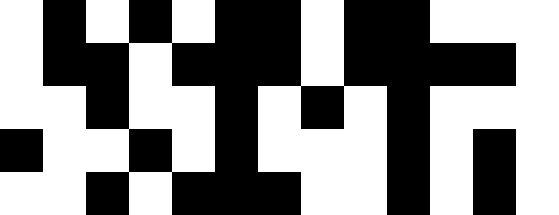[["white", "black", "white", "black", "white", "black", "black", "white", "black", "black", "white", "white", "white"], ["white", "black", "black", "white", "black", "black", "black", "white", "black", "black", "black", "black", "white"], ["white", "white", "black", "white", "white", "black", "white", "black", "white", "black", "white", "white", "white"], ["black", "white", "white", "black", "white", "black", "white", "white", "white", "black", "white", "black", "white"], ["white", "white", "black", "white", "black", "black", "black", "white", "white", "black", "white", "black", "white"]]